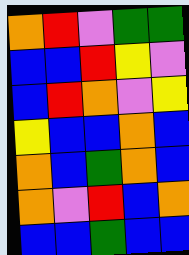[["orange", "red", "violet", "green", "green"], ["blue", "blue", "red", "yellow", "violet"], ["blue", "red", "orange", "violet", "yellow"], ["yellow", "blue", "blue", "orange", "blue"], ["orange", "blue", "green", "orange", "blue"], ["orange", "violet", "red", "blue", "orange"], ["blue", "blue", "green", "blue", "blue"]]